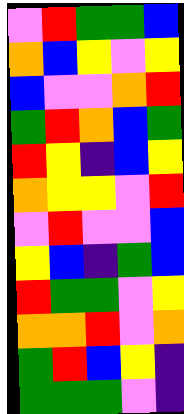[["violet", "red", "green", "green", "blue"], ["orange", "blue", "yellow", "violet", "yellow"], ["blue", "violet", "violet", "orange", "red"], ["green", "red", "orange", "blue", "green"], ["red", "yellow", "indigo", "blue", "yellow"], ["orange", "yellow", "yellow", "violet", "red"], ["violet", "red", "violet", "violet", "blue"], ["yellow", "blue", "indigo", "green", "blue"], ["red", "green", "green", "violet", "yellow"], ["orange", "orange", "red", "violet", "orange"], ["green", "red", "blue", "yellow", "indigo"], ["green", "green", "green", "violet", "indigo"]]